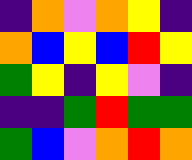[["indigo", "orange", "violet", "orange", "yellow", "indigo"], ["orange", "blue", "yellow", "blue", "red", "yellow"], ["green", "yellow", "indigo", "yellow", "violet", "indigo"], ["indigo", "indigo", "green", "red", "green", "green"], ["green", "blue", "violet", "orange", "red", "orange"]]